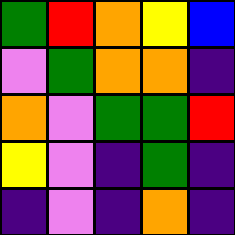[["green", "red", "orange", "yellow", "blue"], ["violet", "green", "orange", "orange", "indigo"], ["orange", "violet", "green", "green", "red"], ["yellow", "violet", "indigo", "green", "indigo"], ["indigo", "violet", "indigo", "orange", "indigo"]]